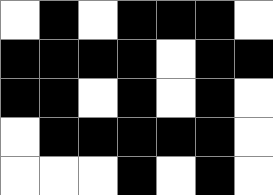[["white", "black", "white", "black", "black", "black", "white"], ["black", "black", "black", "black", "white", "black", "black"], ["black", "black", "white", "black", "white", "black", "white"], ["white", "black", "black", "black", "black", "black", "white"], ["white", "white", "white", "black", "white", "black", "white"]]